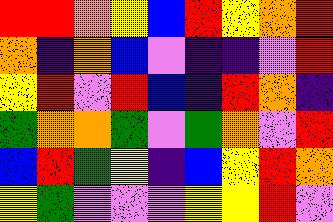[["red", "red", "orange", "yellow", "blue", "red", "yellow", "orange", "red"], ["orange", "indigo", "orange", "blue", "violet", "indigo", "indigo", "violet", "red"], ["yellow", "red", "violet", "red", "blue", "indigo", "red", "orange", "indigo"], ["green", "orange", "orange", "green", "violet", "green", "orange", "violet", "red"], ["blue", "red", "green", "yellow", "indigo", "blue", "yellow", "red", "orange"], ["yellow", "green", "violet", "violet", "violet", "yellow", "yellow", "red", "violet"]]